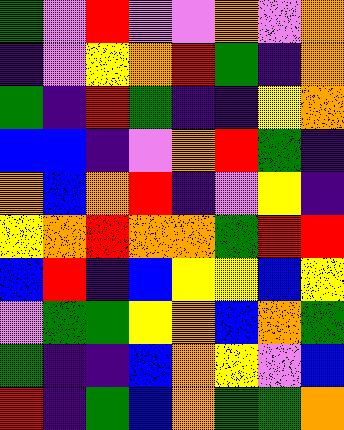[["green", "violet", "red", "violet", "violet", "orange", "violet", "orange"], ["indigo", "violet", "yellow", "orange", "red", "green", "indigo", "orange"], ["green", "indigo", "red", "green", "indigo", "indigo", "yellow", "orange"], ["blue", "blue", "indigo", "violet", "orange", "red", "green", "indigo"], ["orange", "blue", "orange", "red", "indigo", "violet", "yellow", "indigo"], ["yellow", "orange", "red", "orange", "orange", "green", "red", "red"], ["blue", "red", "indigo", "blue", "yellow", "yellow", "blue", "yellow"], ["violet", "green", "green", "yellow", "orange", "blue", "orange", "green"], ["green", "indigo", "indigo", "blue", "orange", "yellow", "violet", "blue"], ["red", "indigo", "green", "blue", "orange", "green", "green", "orange"]]